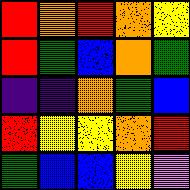[["red", "orange", "red", "orange", "yellow"], ["red", "green", "blue", "orange", "green"], ["indigo", "indigo", "orange", "green", "blue"], ["red", "yellow", "yellow", "orange", "red"], ["green", "blue", "blue", "yellow", "violet"]]